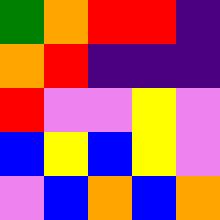[["green", "orange", "red", "red", "indigo"], ["orange", "red", "indigo", "indigo", "indigo"], ["red", "violet", "violet", "yellow", "violet"], ["blue", "yellow", "blue", "yellow", "violet"], ["violet", "blue", "orange", "blue", "orange"]]